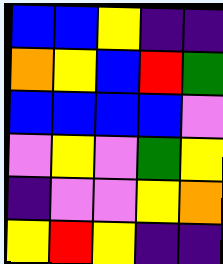[["blue", "blue", "yellow", "indigo", "indigo"], ["orange", "yellow", "blue", "red", "green"], ["blue", "blue", "blue", "blue", "violet"], ["violet", "yellow", "violet", "green", "yellow"], ["indigo", "violet", "violet", "yellow", "orange"], ["yellow", "red", "yellow", "indigo", "indigo"]]